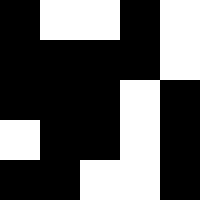[["black", "white", "white", "black", "white"], ["black", "black", "black", "black", "white"], ["black", "black", "black", "white", "black"], ["white", "black", "black", "white", "black"], ["black", "black", "white", "white", "black"]]